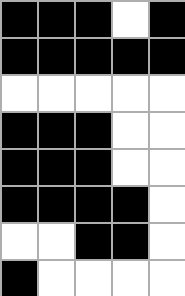[["black", "black", "black", "white", "black"], ["black", "black", "black", "black", "black"], ["white", "white", "white", "white", "white"], ["black", "black", "black", "white", "white"], ["black", "black", "black", "white", "white"], ["black", "black", "black", "black", "white"], ["white", "white", "black", "black", "white"], ["black", "white", "white", "white", "white"]]